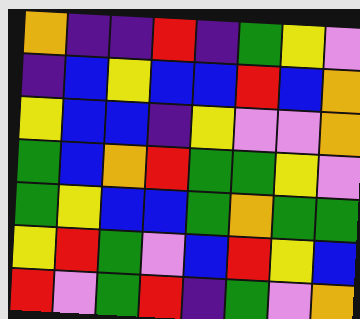[["orange", "indigo", "indigo", "red", "indigo", "green", "yellow", "violet"], ["indigo", "blue", "yellow", "blue", "blue", "red", "blue", "orange"], ["yellow", "blue", "blue", "indigo", "yellow", "violet", "violet", "orange"], ["green", "blue", "orange", "red", "green", "green", "yellow", "violet"], ["green", "yellow", "blue", "blue", "green", "orange", "green", "green"], ["yellow", "red", "green", "violet", "blue", "red", "yellow", "blue"], ["red", "violet", "green", "red", "indigo", "green", "violet", "orange"]]